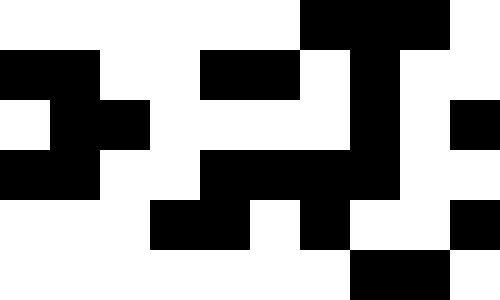[["white", "white", "white", "white", "white", "white", "black", "black", "black", "white"], ["black", "black", "white", "white", "black", "black", "white", "black", "white", "white"], ["white", "black", "black", "white", "white", "white", "white", "black", "white", "black"], ["black", "black", "white", "white", "black", "black", "black", "black", "white", "white"], ["white", "white", "white", "black", "black", "white", "black", "white", "white", "black"], ["white", "white", "white", "white", "white", "white", "white", "black", "black", "white"]]